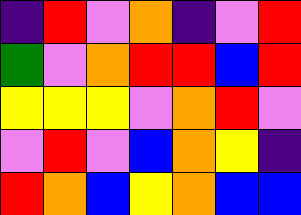[["indigo", "red", "violet", "orange", "indigo", "violet", "red"], ["green", "violet", "orange", "red", "red", "blue", "red"], ["yellow", "yellow", "yellow", "violet", "orange", "red", "violet"], ["violet", "red", "violet", "blue", "orange", "yellow", "indigo"], ["red", "orange", "blue", "yellow", "orange", "blue", "blue"]]